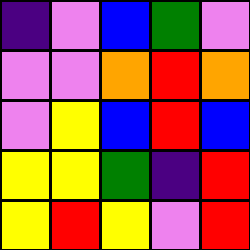[["indigo", "violet", "blue", "green", "violet"], ["violet", "violet", "orange", "red", "orange"], ["violet", "yellow", "blue", "red", "blue"], ["yellow", "yellow", "green", "indigo", "red"], ["yellow", "red", "yellow", "violet", "red"]]